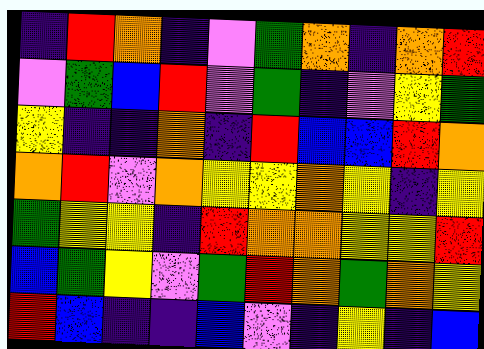[["indigo", "red", "orange", "indigo", "violet", "green", "orange", "indigo", "orange", "red"], ["violet", "green", "blue", "red", "violet", "green", "indigo", "violet", "yellow", "green"], ["yellow", "indigo", "indigo", "orange", "indigo", "red", "blue", "blue", "red", "orange"], ["orange", "red", "violet", "orange", "yellow", "yellow", "orange", "yellow", "indigo", "yellow"], ["green", "yellow", "yellow", "indigo", "red", "orange", "orange", "yellow", "yellow", "red"], ["blue", "green", "yellow", "violet", "green", "red", "orange", "green", "orange", "yellow"], ["red", "blue", "indigo", "indigo", "blue", "violet", "indigo", "yellow", "indigo", "blue"]]